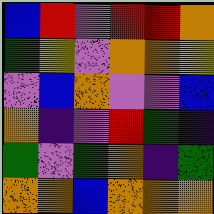[["blue", "red", "violet", "red", "red", "orange"], ["green", "yellow", "violet", "orange", "orange", "yellow"], ["violet", "blue", "orange", "violet", "violet", "blue"], ["orange", "indigo", "violet", "red", "green", "indigo"], ["green", "violet", "green", "orange", "indigo", "green"], ["orange", "orange", "blue", "orange", "orange", "orange"]]